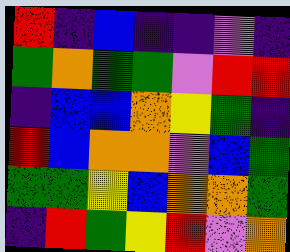[["red", "indigo", "blue", "indigo", "indigo", "violet", "indigo"], ["green", "orange", "green", "green", "violet", "red", "red"], ["indigo", "blue", "blue", "orange", "yellow", "green", "indigo"], ["red", "blue", "orange", "orange", "violet", "blue", "green"], ["green", "green", "yellow", "blue", "orange", "orange", "green"], ["indigo", "red", "green", "yellow", "red", "violet", "orange"]]